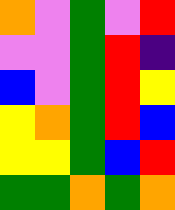[["orange", "violet", "green", "violet", "red"], ["violet", "violet", "green", "red", "indigo"], ["blue", "violet", "green", "red", "yellow"], ["yellow", "orange", "green", "red", "blue"], ["yellow", "yellow", "green", "blue", "red"], ["green", "green", "orange", "green", "orange"]]